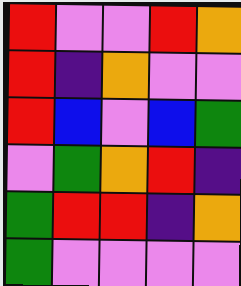[["red", "violet", "violet", "red", "orange"], ["red", "indigo", "orange", "violet", "violet"], ["red", "blue", "violet", "blue", "green"], ["violet", "green", "orange", "red", "indigo"], ["green", "red", "red", "indigo", "orange"], ["green", "violet", "violet", "violet", "violet"]]